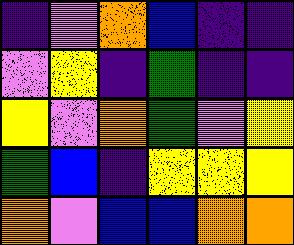[["indigo", "violet", "orange", "blue", "indigo", "indigo"], ["violet", "yellow", "indigo", "green", "indigo", "indigo"], ["yellow", "violet", "orange", "green", "violet", "yellow"], ["green", "blue", "indigo", "yellow", "yellow", "yellow"], ["orange", "violet", "blue", "blue", "orange", "orange"]]